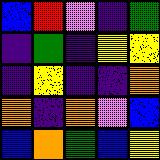[["blue", "red", "violet", "indigo", "green"], ["indigo", "green", "indigo", "yellow", "yellow"], ["indigo", "yellow", "indigo", "indigo", "orange"], ["orange", "indigo", "orange", "violet", "blue"], ["blue", "orange", "green", "blue", "yellow"]]